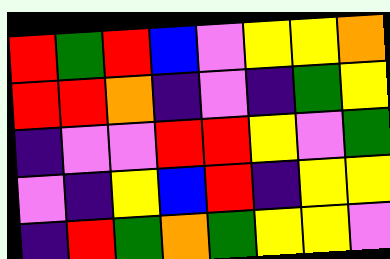[["red", "green", "red", "blue", "violet", "yellow", "yellow", "orange"], ["red", "red", "orange", "indigo", "violet", "indigo", "green", "yellow"], ["indigo", "violet", "violet", "red", "red", "yellow", "violet", "green"], ["violet", "indigo", "yellow", "blue", "red", "indigo", "yellow", "yellow"], ["indigo", "red", "green", "orange", "green", "yellow", "yellow", "violet"]]